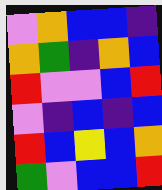[["violet", "orange", "blue", "blue", "indigo"], ["orange", "green", "indigo", "orange", "blue"], ["red", "violet", "violet", "blue", "red"], ["violet", "indigo", "blue", "indigo", "blue"], ["red", "blue", "yellow", "blue", "orange"], ["green", "violet", "blue", "blue", "red"]]